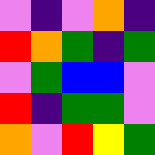[["violet", "indigo", "violet", "orange", "indigo"], ["red", "orange", "green", "indigo", "green"], ["violet", "green", "blue", "blue", "violet"], ["red", "indigo", "green", "green", "violet"], ["orange", "violet", "red", "yellow", "green"]]